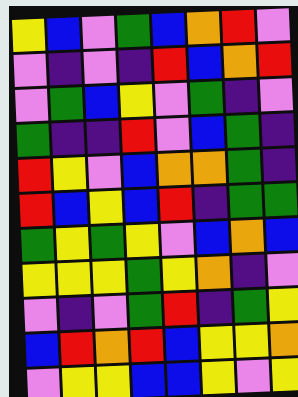[["yellow", "blue", "violet", "green", "blue", "orange", "red", "violet"], ["violet", "indigo", "violet", "indigo", "red", "blue", "orange", "red"], ["violet", "green", "blue", "yellow", "violet", "green", "indigo", "violet"], ["green", "indigo", "indigo", "red", "violet", "blue", "green", "indigo"], ["red", "yellow", "violet", "blue", "orange", "orange", "green", "indigo"], ["red", "blue", "yellow", "blue", "red", "indigo", "green", "green"], ["green", "yellow", "green", "yellow", "violet", "blue", "orange", "blue"], ["yellow", "yellow", "yellow", "green", "yellow", "orange", "indigo", "violet"], ["violet", "indigo", "violet", "green", "red", "indigo", "green", "yellow"], ["blue", "red", "orange", "red", "blue", "yellow", "yellow", "orange"], ["violet", "yellow", "yellow", "blue", "blue", "yellow", "violet", "yellow"]]